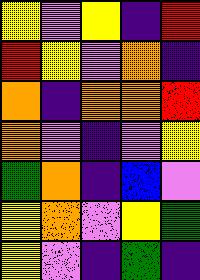[["yellow", "violet", "yellow", "indigo", "red"], ["red", "yellow", "violet", "orange", "indigo"], ["orange", "indigo", "orange", "orange", "red"], ["orange", "violet", "indigo", "violet", "yellow"], ["green", "orange", "indigo", "blue", "violet"], ["yellow", "orange", "violet", "yellow", "green"], ["yellow", "violet", "indigo", "green", "indigo"]]